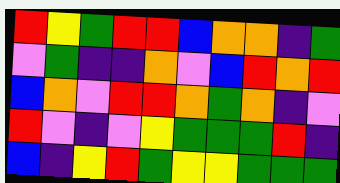[["red", "yellow", "green", "red", "red", "blue", "orange", "orange", "indigo", "green"], ["violet", "green", "indigo", "indigo", "orange", "violet", "blue", "red", "orange", "red"], ["blue", "orange", "violet", "red", "red", "orange", "green", "orange", "indigo", "violet"], ["red", "violet", "indigo", "violet", "yellow", "green", "green", "green", "red", "indigo"], ["blue", "indigo", "yellow", "red", "green", "yellow", "yellow", "green", "green", "green"]]